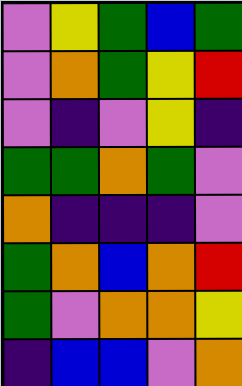[["violet", "yellow", "green", "blue", "green"], ["violet", "orange", "green", "yellow", "red"], ["violet", "indigo", "violet", "yellow", "indigo"], ["green", "green", "orange", "green", "violet"], ["orange", "indigo", "indigo", "indigo", "violet"], ["green", "orange", "blue", "orange", "red"], ["green", "violet", "orange", "orange", "yellow"], ["indigo", "blue", "blue", "violet", "orange"]]